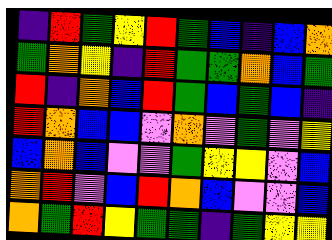[["indigo", "red", "green", "yellow", "red", "green", "blue", "indigo", "blue", "orange"], ["green", "orange", "yellow", "indigo", "red", "green", "green", "orange", "blue", "green"], ["red", "indigo", "orange", "blue", "red", "green", "blue", "green", "blue", "indigo"], ["red", "orange", "blue", "blue", "violet", "orange", "violet", "green", "violet", "yellow"], ["blue", "orange", "blue", "violet", "violet", "green", "yellow", "yellow", "violet", "blue"], ["orange", "red", "violet", "blue", "red", "orange", "blue", "violet", "violet", "blue"], ["orange", "green", "red", "yellow", "green", "green", "indigo", "green", "yellow", "yellow"]]